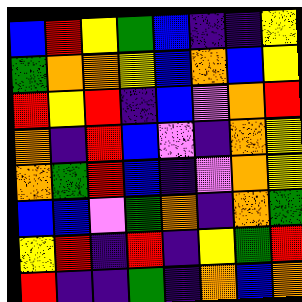[["blue", "red", "yellow", "green", "blue", "indigo", "indigo", "yellow"], ["green", "orange", "orange", "yellow", "blue", "orange", "blue", "yellow"], ["red", "yellow", "red", "indigo", "blue", "violet", "orange", "red"], ["orange", "indigo", "red", "blue", "violet", "indigo", "orange", "yellow"], ["orange", "green", "red", "blue", "indigo", "violet", "orange", "yellow"], ["blue", "blue", "violet", "green", "orange", "indigo", "orange", "green"], ["yellow", "red", "indigo", "red", "indigo", "yellow", "green", "red"], ["red", "indigo", "indigo", "green", "indigo", "orange", "blue", "orange"]]